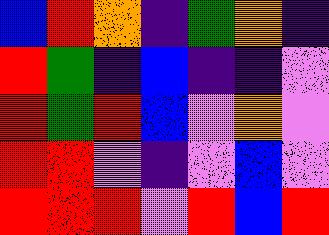[["blue", "red", "orange", "indigo", "green", "orange", "indigo"], ["red", "green", "indigo", "blue", "indigo", "indigo", "violet"], ["red", "green", "red", "blue", "violet", "orange", "violet"], ["red", "red", "violet", "indigo", "violet", "blue", "violet"], ["red", "red", "red", "violet", "red", "blue", "red"]]